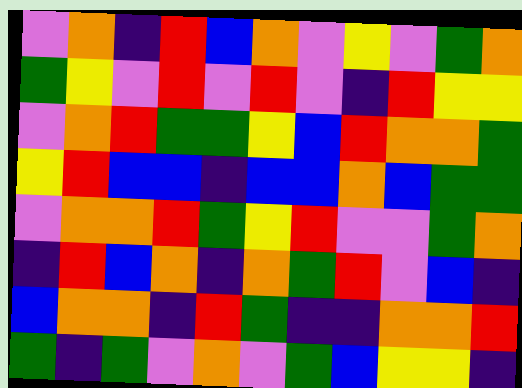[["violet", "orange", "indigo", "red", "blue", "orange", "violet", "yellow", "violet", "green", "orange"], ["green", "yellow", "violet", "red", "violet", "red", "violet", "indigo", "red", "yellow", "yellow"], ["violet", "orange", "red", "green", "green", "yellow", "blue", "red", "orange", "orange", "green"], ["yellow", "red", "blue", "blue", "indigo", "blue", "blue", "orange", "blue", "green", "green"], ["violet", "orange", "orange", "red", "green", "yellow", "red", "violet", "violet", "green", "orange"], ["indigo", "red", "blue", "orange", "indigo", "orange", "green", "red", "violet", "blue", "indigo"], ["blue", "orange", "orange", "indigo", "red", "green", "indigo", "indigo", "orange", "orange", "red"], ["green", "indigo", "green", "violet", "orange", "violet", "green", "blue", "yellow", "yellow", "indigo"]]